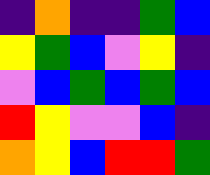[["indigo", "orange", "indigo", "indigo", "green", "blue"], ["yellow", "green", "blue", "violet", "yellow", "indigo"], ["violet", "blue", "green", "blue", "green", "blue"], ["red", "yellow", "violet", "violet", "blue", "indigo"], ["orange", "yellow", "blue", "red", "red", "green"]]